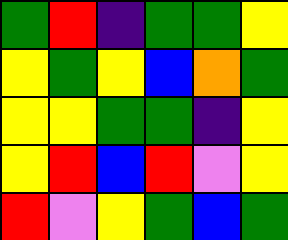[["green", "red", "indigo", "green", "green", "yellow"], ["yellow", "green", "yellow", "blue", "orange", "green"], ["yellow", "yellow", "green", "green", "indigo", "yellow"], ["yellow", "red", "blue", "red", "violet", "yellow"], ["red", "violet", "yellow", "green", "blue", "green"]]